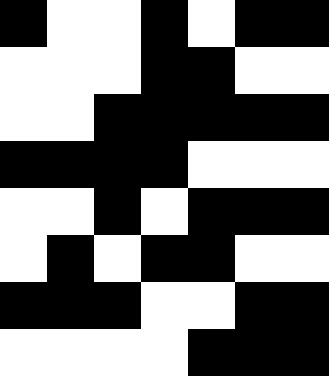[["black", "white", "white", "black", "white", "black", "black"], ["white", "white", "white", "black", "black", "white", "white"], ["white", "white", "black", "black", "black", "black", "black"], ["black", "black", "black", "black", "white", "white", "white"], ["white", "white", "black", "white", "black", "black", "black"], ["white", "black", "white", "black", "black", "white", "white"], ["black", "black", "black", "white", "white", "black", "black"], ["white", "white", "white", "white", "black", "black", "black"]]